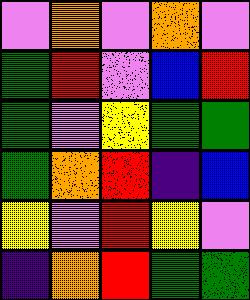[["violet", "orange", "violet", "orange", "violet"], ["green", "red", "violet", "blue", "red"], ["green", "violet", "yellow", "green", "green"], ["green", "orange", "red", "indigo", "blue"], ["yellow", "violet", "red", "yellow", "violet"], ["indigo", "orange", "red", "green", "green"]]